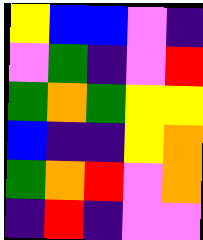[["yellow", "blue", "blue", "violet", "indigo"], ["violet", "green", "indigo", "violet", "red"], ["green", "orange", "green", "yellow", "yellow"], ["blue", "indigo", "indigo", "yellow", "orange"], ["green", "orange", "red", "violet", "orange"], ["indigo", "red", "indigo", "violet", "violet"]]